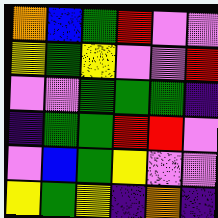[["orange", "blue", "green", "red", "violet", "violet"], ["yellow", "green", "yellow", "violet", "violet", "red"], ["violet", "violet", "green", "green", "green", "indigo"], ["indigo", "green", "green", "red", "red", "violet"], ["violet", "blue", "green", "yellow", "violet", "violet"], ["yellow", "green", "yellow", "indigo", "orange", "indigo"]]